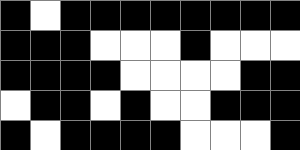[["black", "white", "black", "black", "black", "black", "black", "black", "black", "black"], ["black", "black", "black", "white", "white", "white", "black", "white", "white", "white"], ["black", "black", "black", "black", "white", "white", "white", "white", "black", "black"], ["white", "black", "black", "white", "black", "white", "white", "black", "black", "black"], ["black", "white", "black", "black", "black", "black", "white", "white", "white", "black"]]